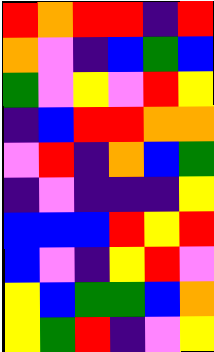[["red", "orange", "red", "red", "indigo", "red"], ["orange", "violet", "indigo", "blue", "green", "blue"], ["green", "violet", "yellow", "violet", "red", "yellow"], ["indigo", "blue", "red", "red", "orange", "orange"], ["violet", "red", "indigo", "orange", "blue", "green"], ["indigo", "violet", "indigo", "indigo", "indigo", "yellow"], ["blue", "blue", "blue", "red", "yellow", "red"], ["blue", "violet", "indigo", "yellow", "red", "violet"], ["yellow", "blue", "green", "green", "blue", "orange"], ["yellow", "green", "red", "indigo", "violet", "yellow"]]